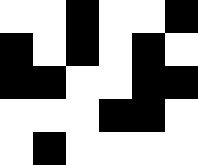[["white", "white", "black", "white", "white", "black"], ["black", "white", "black", "white", "black", "white"], ["black", "black", "white", "white", "black", "black"], ["white", "white", "white", "black", "black", "white"], ["white", "black", "white", "white", "white", "white"]]